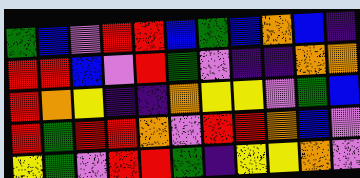[["green", "blue", "violet", "red", "red", "blue", "green", "blue", "orange", "blue", "indigo"], ["red", "red", "blue", "violet", "red", "green", "violet", "indigo", "indigo", "orange", "orange"], ["red", "orange", "yellow", "indigo", "indigo", "orange", "yellow", "yellow", "violet", "green", "blue"], ["red", "green", "red", "red", "orange", "violet", "red", "red", "orange", "blue", "violet"], ["yellow", "green", "violet", "red", "red", "green", "indigo", "yellow", "yellow", "orange", "violet"]]